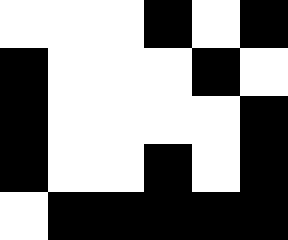[["white", "white", "white", "black", "white", "black"], ["black", "white", "white", "white", "black", "white"], ["black", "white", "white", "white", "white", "black"], ["black", "white", "white", "black", "white", "black"], ["white", "black", "black", "black", "black", "black"]]